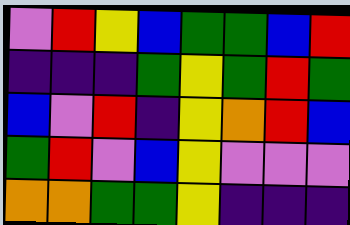[["violet", "red", "yellow", "blue", "green", "green", "blue", "red"], ["indigo", "indigo", "indigo", "green", "yellow", "green", "red", "green"], ["blue", "violet", "red", "indigo", "yellow", "orange", "red", "blue"], ["green", "red", "violet", "blue", "yellow", "violet", "violet", "violet"], ["orange", "orange", "green", "green", "yellow", "indigo", "indigo", "indigo"]]